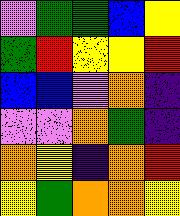[["violet", "green", "green", "blue", "yellow"], ["green", "red", "yellow", "yellow", "red"], ["blue", "blue", "violet", "orange", "indigo"], ["violet", "violet", "orange", "green", "indigo"], ["orange", "yellow", "indigo", "orange", "red"], ["yellow", "green", "orange", "orange", "yellow"]]